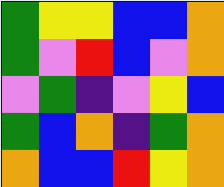[["green", "yellow", "yellow", "blue", "blue", "orange"], ["green", "violet", "red", "blue", "violet", "orange"], ["violet", "green", "indigo", "violet", "yellow", "blue"], ["green", "blue", "orange", "indigo", "green", "orange"], ["orange", "blue", "blue", "red", "yellow", "orange"]]